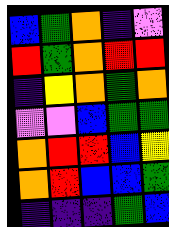[["blue", "green", "orange", "indigo", "violet"], ["red", "green", "orange", "red", "red"], ["indigo", "yellow", "orange", "green", "orange"], ["violet", "violet", "blue", "green", "green"], ["orange", "red", "red", "blue", "yellow"], ["orange", "red", "blue", "blue", "green"], ["indigo", "indigo", "indigo", "green", "blue"]]